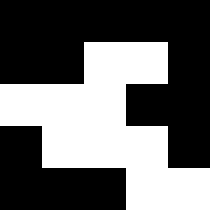[["black", "black", "black", "black", "black"], ["black", "black", "white", "white", "black"], ["white", "white", "white", "black", "black"], ["black", "white", "white", "white", "black"], ["black", "black", "black", "white", "white"]]